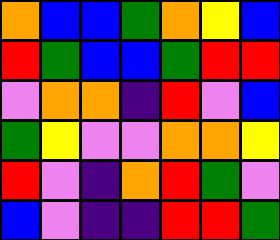[["orange", "blue", "blue", "green", "orange", "yellow", "blue"], ["red", "green", "blue", "blue", "green", "red", "red"], ["violet", "orange", "orange", "indigo", "red", "violet", "blue"], ["green", "yellow", "violet", "violet", "orange", "orange", "yellow"], ["red", "violet", "indigo", "orange", "red", "green", "violet"], ["blue", "violet", "indigo", "indigo", "red", "red", "green"]]